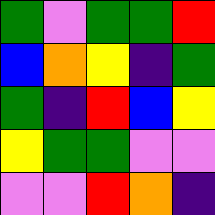[["green", "violet", "green", "green", "red"], ["blue", "orange", "yellow", "indigo", "green"], ["green", "indigo", "red", "blue", "yellow"], ["yellow", "green", "green", "violet", "violet"], ["violet", "violet", "red", "orange", "indigo"]]